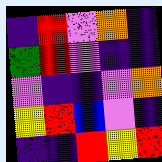[["indigo", "red", "violet", "orange", "indigo"], ["green", "red", "violet", "indigo", "indigo"], ["violet", "indigo", "indigo", "violet", "orange"], ["yellow", "red", "blue", "violet", "indigo"], ["indigo", "indigo", "red", "yellow", "red"]]